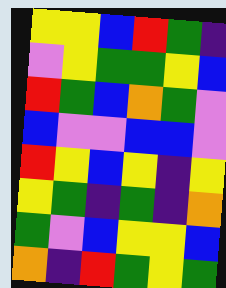[["yellow", "yellow", "blue", "red", "green", "indigo"], ["violet", "yellow", "green", "green", "yellow", "blue"], ["red", "green", "blue", "orange", "green", "violet"], ["blue", "violet", "violet", "blue", "blue", "violet"], ["red", "yellow", "blue", "yellow", "indigo", "yellow"], ["yellow", "green", "indigo", "green", "indigo", "orange"], ["green", "violet", "blue", "yellow", "yellow", "blue"], ["orange", "indigo", "red", "green", "yellow", "green"]]